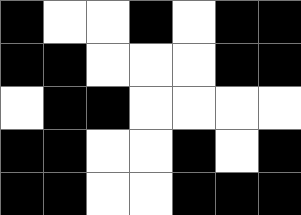[["black", "white", "white", "black", "white", "black", "black"], ["black", "black", "white", "white", "white", "black", "black"], ["white", "black", "black", "white", "white", "white", "white"], ["black", "black", "white", "white", "black", "white", "black"], ["black", "black", "white", "white", "black", "black", "black"]]